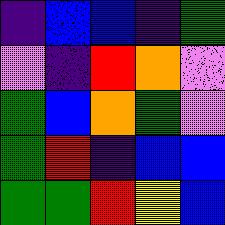[["indigo", "blue", "blue", "indigo", "green"], ["violet", "indigo", "red", "orange", "violet"], ["green", "blue", "orange", "green", "violet"], ["green", "red", "indigo", "blue", "blue"], ["green", "green", "red", "yellow", "blue"]]